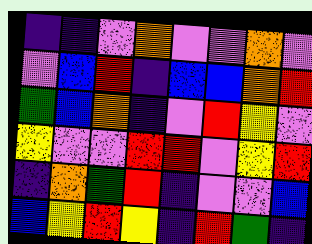[["indigo", "indigo", "violet", "orange", "violet", "violet", "orange", "violet"], ["violet", "blue", "red", "indigo", "blue", "blue", "orange", "red"], ["green", "blue", "orange", "indigo", "violet", "red", "yellow", "violet"], ["yellow", "violet", "violet", "red", "red", "violet", "yellow", "red"], ["indigo", "orange", "green", "red", "indigo", "violet", "violet", "blue"], ["blue", "yellow", "red", "yellow", "indigo", "red", "green", "indigo"]]